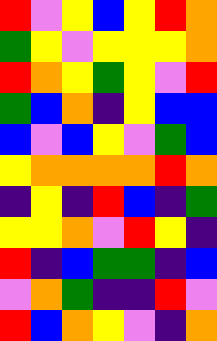[["red", "violet", "yellow", "blue", "yellow", "red", "orange"], ["green", "yellow", "violet", "yellow", "yellow", "yellow", "orange"], ["red", "orange", "yellow", "green", "yellow", "violet", "red"], ["green", "blue", "orange", "indigo", "yellow", "blue", "blue"], ["blue", "violet", "blue", "yellow", "violet", "green", "blue"], ["yellow", "orange", "orange", "orange", "orange", "red", "orange"], ["indigo", "yellow", "indigo", "red", "blue", "indigo", "green"], ["yellow", "yellow", "orange", "violet", "red", "yellow", "indigo"], ["red", "indigo", "blue", "green", "green", "indigo", "blue"], ["violet", "orange", "green", "indigo", "indigo", "red", "violet"], ["red", "blue", "orange", "yellow", "violet", "indigo", "orange"]]